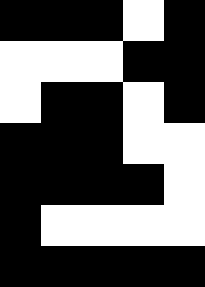[["black", "black", "black", "white", "black"], ["white", "white", "white", "black", "black"], ["white", "black", "black", "white", "black"], ["black", "black", "black", "white", "white"], ["black", "black", "black", "black", "white"], ["black", "white", "white", "white", "white"], ["black", "black", "black", "black", "black"]]